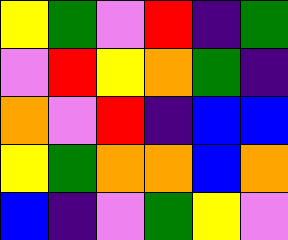[["yellow", "green", "violet", "red", "indigo", "green"], ["violet", "red", "yellow", "orange", "green", "indigo"], ["orange", "violet", "red", "indigo", "blue", "blue"], ["yellow", "green", "orange", "orange", "blue", "orange"], ["blue", "indigo", "violet", "green", "yellow", "violet"]]